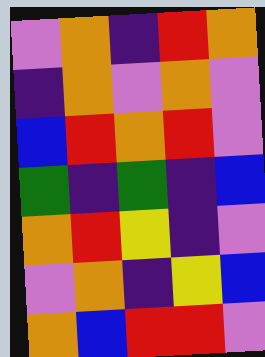[["violet", "orange", "indigo", "red", "orange"], ["indigo", "orange", "violet", "orange", "violet"], ["blue", "red", "orange", "red", "violet"], ["green", "indigo", "green", "indigo", "blue"], ["orange", "red", "yellow", "indigo", "violet"], ["violet", "orange", "indigo", "yellow", "blue"], ["orange", "blue", "red", "red", "violet"]]